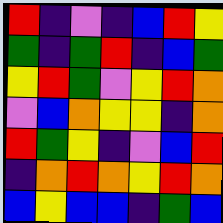[["red", "indigo", "violet", "indigo", "blue", "red", "yellow"], ["green", "indigo", "green", "red", "indigo", "blue", "green"], ["yellow", "red", "green", "violet", "yellow", "red", "orange"], ["violet", "blue", "orange", "yellow", "yellow", "indigo", "orange"], ["red", "green", "yellow", "indigo", "violet", "blue", "red"], ["indigo", "orange", "red", "orange", "yellow", "red", "orange"], ["blue", "yellow", "blue", "blue", "indigo", "green", "blue"]]